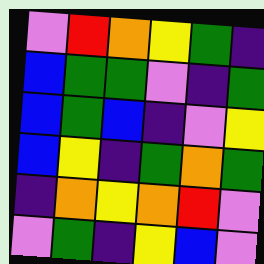[["violet", "red", "orange", "yellow", "green", "indigo"], ["blue", "green", "green", "violet", "indigo", "green"], ["blue", "green", "blue", "indigo", "violet", "yellow"], ["blue", "yellow", "indigo", "green", "orange", "green"], ["indigo", "orange", "yellow", "orange", "red", "violet"], ["violet", "green", "indigo", "yellow", "blue", "violet"]]